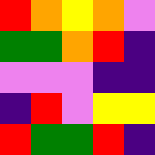[["red", "orange", "yellow", "orange", "violet"], ["green", "green", "orange", "red", "indigo"], ["violet", "violet", "violet", "indigo", "indigo"], ["indigo", "red", "violet", "yellow", "yellow"], ["red", "green", "green", "red", "indigo"]]